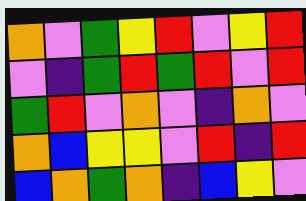[["orange", "violet", "green", "yellow", "red", "violet", "yellow", "red"], ["violet", "indigo", "green", "red", "green", "red", "violet", "red"], ["green", "red", "violet", "orange", "violet", "indigo", "orange", "violet"], ["orange", "blue", "yellow", "yellow", "violet", "red", "indigo", "red"], ["blue", "orange", "green", "orange", "indigo", "blue", "yellow", "violet"]]